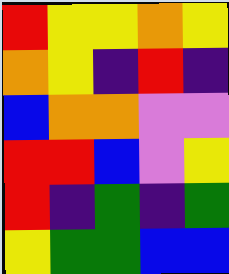[["red", "yellow", "yellow", "orange", "yellow"], ["orange", "yellow", "indigo", "red", "indigo"], ["blue", "orange", "orange", "violet", "violet"], ["red", "red", "blue", "violet", "yellow"], ["red", "indigo", "green", "indigo", "green"], ["yellow", "green", "green", "blue", "blue"]]